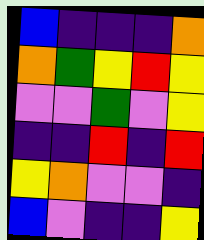[["blue", "indigo", "indigo", "indigo", "orange"], ["orange", "green", "yellow", "red", "yellow"], ["violet", "violet", "green", "violet", "yellow"], ["indigo", "indigo", "red", "indigo", "red"], ["yellow", "orange", "violet", "violet", "indigo"], ["blue", "violet", "indigo", "indigo", "yellow"]]